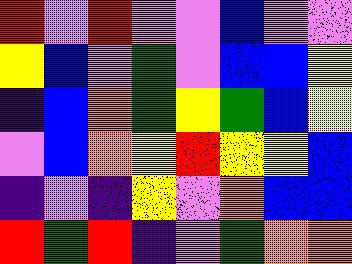[["red", "violet", "red", "violet", "violet", "blue", "violet", "violet"], ["yellow", "blue", "violet", "green", "violet", "blue", "blue", "yellow"], ["indigo", "blue", "orange", "green", "yellow", "green", "blue", "yellow"], ["violet", "blue", "orange", "yellow", "red", "yellow", "yellow", "blue"], ["indigo", "violet", "indigo", "yellow", "violet", "orange", "blue", "blue"], ["red", "green", "red", "indigo", "violet", "green", "orange", "orange"]]